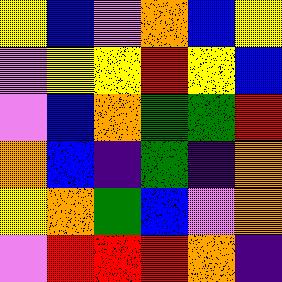[["yellow", "blue", "violet", "orange", "blue", "yellow"], ["violet", "yellow", "yellow", "red", "yellow", "blue"], ["violet", "blue", "orange", "green", "green", "red"], ["orange", "blue", "indigo", "green", "indigo", "orange"], ["yellow", "orange", "green", "blue", "violet", "orange"], ["violet", "red", "red", "red", "orange", "indigo"]]